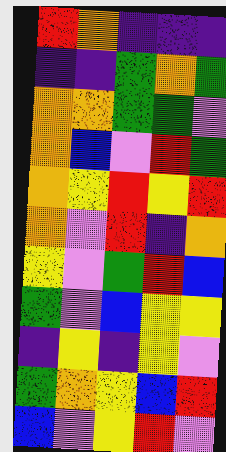[["red", "orange", "indigo", "indigo", "indigo"], ["indigo", "indigo", "green", "orange", "green"], ["orange", "orange", "green", "green", "violet"], ["orange", "blue", "violet", "red", "green"], ["orange", "yellow", "red", "yellow", "red"], ["orange", "violet", "red", "indigo", "orange"], ["yellow", "violet", "green", "red", "blue"], ["green", "violet", "blue", "yellow", "yellow"], ["indigo", "yellow", "indigo", "yellow", "violet"], ["green", "orange", "yellow", "blue", "red"], ["blue", "violet", "yellow", "red", "violet"]]